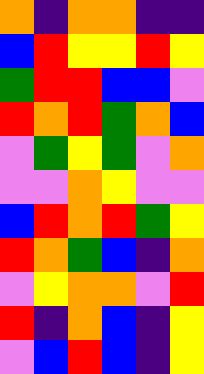[["orange", "indigo", "orange", "orange", "indigo", "indigo"], ["blue", "red", "yellow", "yellow", "red", "yellow"], ["green", "red", "red", "blue", "blue", "violet"], ["red", "orange", "red", "green", "orange", "blue"], ["violet", "green", "yellow", "green", "violet", "orange"], ["violet", "violet", "orange", "yellow", "violet", "violet"], ["blue", "red", "orange", "red", "green", "yellow"], ["red", "orange", "green", "blue", "indigo", "orange"], ["violet", "yellow", "orange", "orange", "violet", "red"], ["red", "indigo", "orange", "blue", "indigo", "yellow"], ["violet", "blue", "red", "blue", "indigo", "yellow"]]